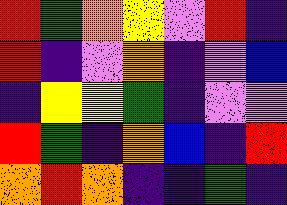[["red", "green", "orange", "yellow", "violet", "red", "indigo"], ["red", "indigo", "violet", "orange", "indigo", "violet", "blue"], ["indigo", "yellow", "yellow", "green", "indigo", "violet", "violet"], ["red", "green", "indigo", "orange", "blue", "indigo", "red"], ["orange", "red", "orange", "indigo", "indigo", "green", "indigo"]]